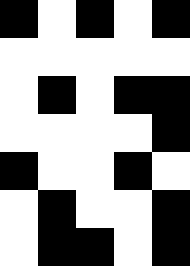[["black", "white", "black", "white", "black"], ["white", "white", "white", "white", "white"], ["white", "black", "white", "black", "black"], ["white", "white", "white", "white", "black"], ["black", "white", "white", "black", "white"], ["white", "black", "white", "white", "black"], ["white", "black", "black", "white", "black"]]